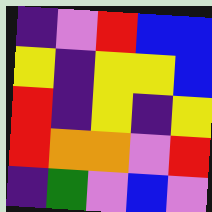[["indigo", "violet", "red", "blue", "blue"], ["yellow", "indigo", "yellow", "yellow", "blue"], ["red", "indigo", "yellow", "indigo", "yellow"], ["red", "orange", "orange", "violet", "red"], ["indigo", "green", "violet", "blue", "violet"]]